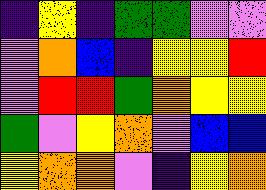[["indigo", "yellow", "indigo", "green", "green", "violet", "violet"], ["violet", "orange", "blue", "indigo", "yellow", "yellow", "red"], ["violet", "red", "red", "green", "orange", "yellow", "yellow"], ["green", "violet", "yellow", "orange", "violet", "blue", "blue"], ["yellow", "orange", "orange", "violet", "indigo", "yellow", "orange"]]